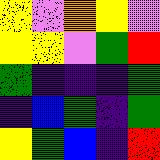[["yellow", "violet", "orange", "yellow", "violet"], ["yellow", "yellow", "violet", "green", "red"], ["green", "indigo", "indigo", "indigo", "green"], ["indigo", "blue", "green", "indigo", "green"], ["yellow", "green", "blue", "indigo", "red"]]